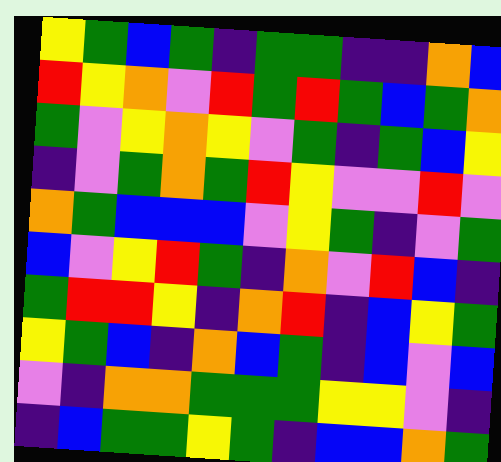[["yellow", "green", "blue", "green", "indigo", "green", "green", "indigo", "indigo", "orange", "blue"], ["red", "yellow", "orange", "violet", "red", "green", "red", "green", "blue", "green", "orange"], ["green", "violet", "yellow", "orange", "yellow", "violet", "green", "indigo", "green", "blue", "yellow"], ["indigo", "violet", "green", "orange", "green", "red", "yellow", "violet", "violet", "red", "violet"], ["orange", "green", "blue", "blue", "blue", "violet", "yellow", "green", "indigo", "violet", "green"], ["blue", "violet", "yellow", "red", "green", "indigo", "orange", "violet", "red", "blue", "indigo"], ["green", "red", "red", "yellow", "indigo", "orange", "red", "indigo", "blue", "yellow", "green"], ["yellow", "green", "blue", "indigo", "orange", "blue", "green", "indigo", "blue", "violet", "blue"], ["violet", "indigo", "orange", "orange", "green", "green", "green", "yellow", "yellow", "violet", "indigo"], ["indigo", "blue", "green", "green", "yellow", "green", "indigo", "blue", "blue", "orange", "green"]]